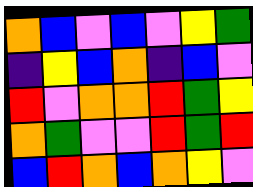[["orange", "blue", "violet", "blue", "violet", "yellow", "green"], ["indigo", "yellow", "blue", "orange", "indigo", "blue", "violet"], ["red", "violet", "orange", "orange", "red", "green", "yellow"], ["orange", "green", "violet", "violet", "red", "green", "red"], ["blue", "red", "orange", "blue", "orange", "yellow", "violet"]]